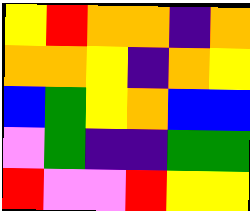[["yellow", "red", "orange", "orange", "indigo", "orange"], ["orange", "orange", "yellow", "indigo", "orange", "yellow"], ["blue", "green", "yellow", "orange", "blue", "blue"], ["violet", "green", "indigo", "indigo", "green", "green"], ["red", "violet", "violet", "red", "yellow", "yellow"]]